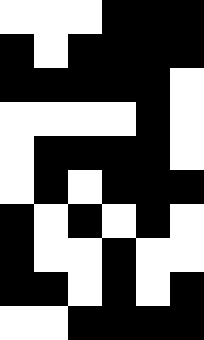[["white", "white", "white", "black", "black", "black"], ["black", "white", "black", "black", "black", "black"], ["black", "black", "black", "black", "black", "white"], ["white", "white", "white", "white", "black", "white"], ["white", "black", "black", "black", "black", "white"], ["white", "black", "white", "black", "black", "black"], ["black", "white", "black", "white", "black", "white"], ["black", "white", "white", "black", "white", "white"], ["black", "black", "white", "black", "white", "black"], ["white", "white", "black", "black", "black", "black"]]